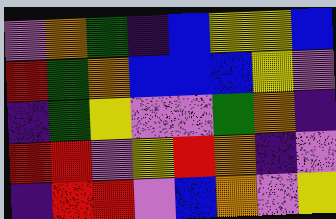[["violet", "orange", "green", "indigo", "blue", "yellow", "yellow", "blue"], ["red", "green", "orange", "blue", "blue", "blue", "yellow", "violet"], ["indigo", "green", "yellow", "violet", "violet", "green", "orange", "indigo"], ["red", "red", "violet", "yellow", "red", "orange", "indigo", "violet"], ["indigo", "red", "red", "violet", "blue", "orange", "violet", "yellow"]]